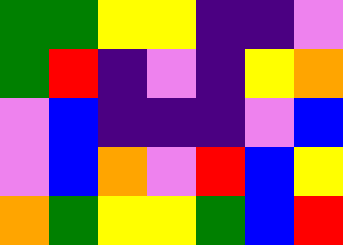[["green", "green", "yellow", "yellow", "indigo", "indigo", "violet"], ["green", "red", "indigo", "violet", "indigo", "yellow", "orange"], ["violet", "blue", "indigo", "indigo", "indigo", "violet", "blue"], ["violet", "blue", "orange", "violet", "red", "blue", "yellow"], ["orange", "green", "yellow", "yellow", "green", "blue", "red"]]